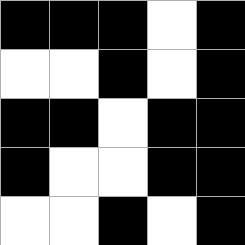[["black", "black", "black", "white", "black"], ["white", "white", "black", "white", "black"], ["black", "black", "white", "black", "black"], ["black", "white", "white", "black", "black"], ["white", "white", "black", "white", "black"]]